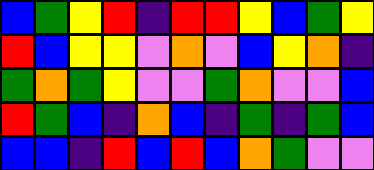[["blue", "green", "yellow", "red", "indigo", "red", "red", "yellow", "blue", "green", "yellow"], ["red", "blue", "yellow", "yellow", "violet", "orange", "violet", "blue", "yellow", "orange", "indigo"], ["green", "orange", "green", "yellow", "violet", "violet", "green", "orange", "violet", "violet", "blue"], ["red", "green", "blue", "indigo", "orange", "blue", "indigo", "green", "indigo", "green", "blue"], ["blue", "blue", "indigo", "red", "blue", "red", "blue", "orange", "green", "violet", "violet"]]